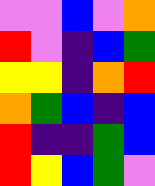[["violet", "violet", "blue", "violet", "orange"], ["red", "violet", "indigo", "blue", "green"], ["yellow", "yellow", "indigo", "orange", "red"], ["orange", "green", "blue", "indigo", "blue"], ["red", "indigo", "indigo", "green", "blue"], ["red", "yellow", "blue", "green", "violet"]]